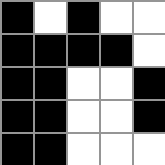[["black", "white", "black", "white", "white"], ["black", "black", "black", "black", "white"], ["black", "black", "white", "white", "black"], ["black", "black", "white", "white", "black"], ["black", "black", "white", "white", "white"]]